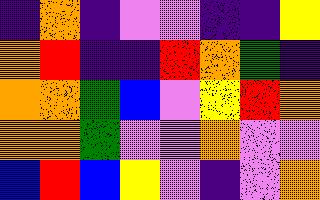[["indigo", "orange", "indigo", "violet", "violet", "indigo", "indigo", "yellow"], ["orange", "red", "indigo", "indigo", "red", "orange", "green", "indigo"], ["orange", "orange", "green", "blue", "violet", "yellow", "red", "orange"], ["orange", "orange", "green", "violet", "violet", "orange", "violet", "violet"], ["blue", "red", "blue", "yellow", "violet", "indigo", "violet", "orange"]]